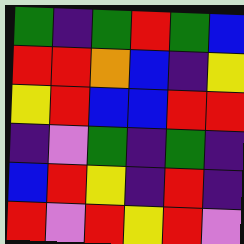[["green", "indigo", "green", "red", "green", "blue"], ["red", "red", "orange", "blue", "indigo", "yellow"], ["yellow", "red", "blue", "blue", "red", "red"], ["indigo", "violet", "green", "indigo", "green", "indigo"], ["blue", "red", "yellow", "indigo", "red", "indigo"], ["red", "violet", "red", "yellow", "red", "violet"]]